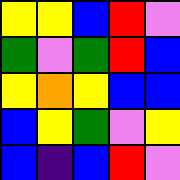[["yellow", "yellow", "blue", "red", "violet"], ["green", "violet", "green", "red", "blue"], ["yellow", "orange", "yellow", "blue", "blue"], ["blue", "yellow", "green", "violet", "yellow"], ["blue", "indigo", "blue", "red", "violet"]]